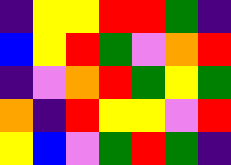[["indigo", "yellow", "yellow", "red", "red", "green", "indigo"], ["blue", "yellow", "red", "green", "violet", "orange", "red"], ["indigo", "violet", "orange", "red", "green", "yellow", "green"], ["orange", "indigo", "red", "yellow", "yellow", "violet", "red"], ["yellow", "blue", "violet", "green", "red", "green", "indigo"]]